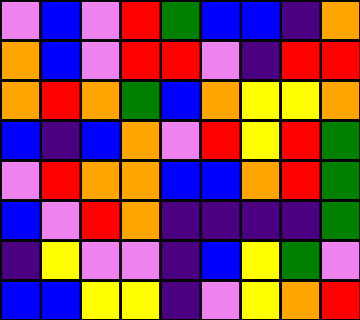[["violet", "blue", "violet", "red", "green", "blue", "blue", "indigo", "orange"], ["orange", "blue", "violet", "red", "red", "violet", "indigo", "red", "red"], ["orange", "red", "orange", "green", "blue", "orange", "yellow", "yellow", "orange"], ["blue", "indigo", "blue", "orange", "violet", "red", "yellow", "red", "green"], ["violet", "red", "orange", "orange", "blue", "blue", "orange", "red", "green"], ["blue", "violet", "red", "orange", "indigo", "indigo", "indigo", "indigo", "green"], ["indigo", "yellow", "violet", "violet", "indigo", "blue", "yellow", "green", "violet"], ["blue", "blue", "yellow", "yellow", "indigo", "violet", "yellow", "orange", "red"]]